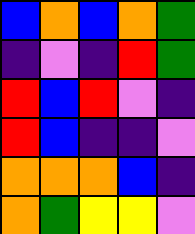[["blue", "orange", "blue", "orange", "green"], ["indigo", "violet", "indigo", "red", "green"], ["red", "blue", "red", "violet", "indigo"], ["red", "blue", "indigo", "indigo", "violet"], ["orange", "orange", "orange", "blue", "indigo"], ["orange", "green", "yellow", "yellow", "violet"]]